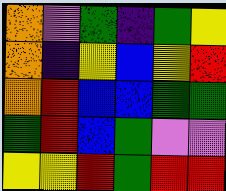[["orange", "violet", "green", "indigo", "green", "yellow"], ["orange", "indigo", "yellow", "blue", "yellow", "red"], ["orange", "red", "blue", "blue", "green", "green"], ["green", "red", "blue", "green", "violet", "violet"], ["yellow", "yellow", "red", "green", "red", "red"]]